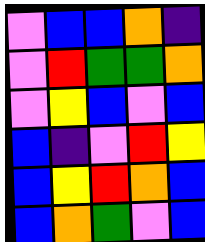[["violet", "blue", "blue", "orange", "indigo"], ["violet", "red", "green", "green", "orange"], ["violet", "yellow", "blue", "violet", "blue"], ["blue", "indigo", "violet", "red", "yellow"], ["blue", "yellow", "red", "orange", "blue"], ["blue", "orange", "green", "violet", "blue"]]